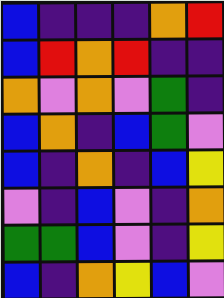[["blue", "indigo", "indigo", "indigo", "orange", "red"], ["blue", "red", "orange", "red", "indigo", "indigo"], ["orange", "violet", "orange", "violet", "green", "indigo"], ["blue", "orange", "indigo", "blue", "green", "violet"], ["blue", "indigo", "orange", "indigo", "blue", "yellow"], ["violet", "indigo", "blue", "violet", "indigo", "orange"], ["green", "green", "blue", "violet", "indigo", "yellow"], ["blue", "indigo", "orange", "yellow", "blue", "violet"]]